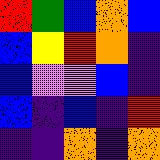[["red", "green", "blue", "orange", "blue"], ["blue", "yellow", "red", "orange", "indigo"], ["blue", "violet", "violet", "blue", "indigo"], ["blue", "indigo", "blue", "indigo", "red"], ["indigo", "indigo", "orange", "indigo", "orange"]]